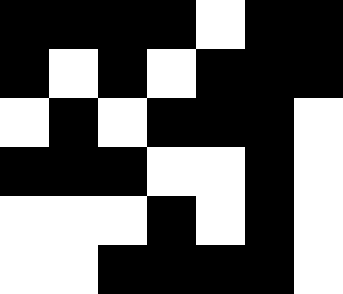[["black", "black", "black", "black", "white", "black", "black"], ["black", "white", "black", "white", "black", "black", "black"], ["white", "black", "white", "black", "black", "black", "white"], ["black", "black", "black", "white", "white", "black", "white"], ["white", "white", "white", "black", "white", "black", "white"], ["white", "white", "black", "black", "black", "black", "white"]]